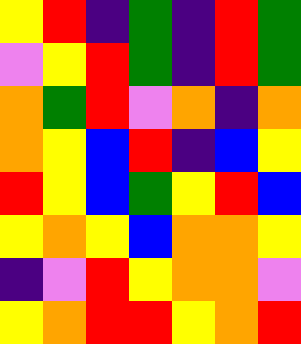[["yellow", "red", "indigo", "green", "indigo", "red", "green"], ["violet", "yellow", "red", "green", "indigo", "red", "green"], ["orange", "green", "red", "violet", "orange", "indigo", "orange"], ["orange", "yellow", "blue", "red", "indigo", "blue", "yellow"], ["red", "yellow", "blue", "green", "yellow", "red", "blue"], ["yellow", "orange", "yellow", "blue", "orange", "orange", "yellow"], ["indigo", "violet", "red", "yellow", "orange", "orange", "violet"], ["yellow", "orange", "red", "red", "yellow", "orange", "red"]]